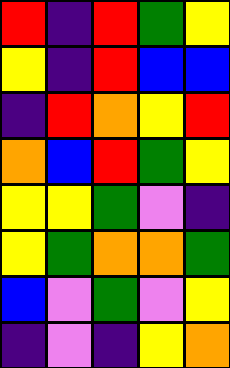[["red", "indigo", "red", "green", "yellow"], ["yellow", "indigo", "red", "blue", "blue"], ["indigo", "red", "orange", "yellow", "red"], ["orange", "blue", "red", "green", "yellow"], ["yellow", "yellow", "green", "violet", "indigo"], ["yellow", "green", "orange", "orange", "green"], ["blue", "violet", "green", "violet", "yellow"], ["indigo", "violet", "indigo", "yellow", "orange"]]